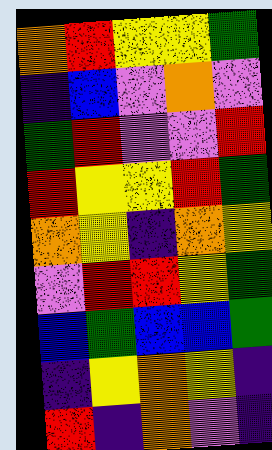[["orange", "red", "yellow", "yellow", "green"], ["indigo", "blue", "violet", "orange", "violet"], ["green", "red", "violet", "violet", "red"], ["red", "yellow", "yellow", "red", "green"], ["orange", "yellow", "indigo", "orange", "yellow"], ["violet", "red", "red", "yellow", "green"], ["blue", "green", "blue", "blue", "green"], ["indigo", "yellow", "orange", "yellow", "indigo"], ["red", "indigo", "orange", "violet", "indigo"]]